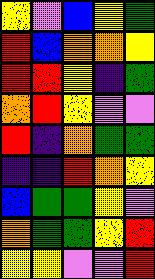[["yellow", "violet", "blue", "yellow", "green"], ["red", "blue", "orange", "orange", "yellow"], ["red", "red", "yellow", "indigo", "green"], ["orange", "red", "yellow", "violet", "violet"], ["red", "indigo", "orange", "green", "green"], ["indigo", "indigo", "red", "orange", "yellow"], ["blue", "green", "green", "yellow", "violet"], ["orange", "green", "green", "yellow", "red"], ["yellow", "yellow", "violet", "violet", "red"]]